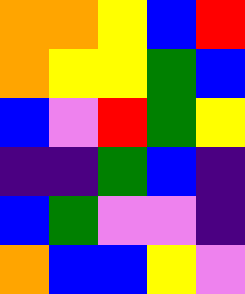[["orange", "orange", "yellow", "blue", "red"], ["orange", "yellow", "yellow", "green", "blue"], ["blue", "violet", "red", "green", "yellow"], ["indigo", "indigo", "green", "blue", "indigo"], ["blue", "green", "violet", "violet", "indigo"], ["orange", "blue", "blue", "yellow", "violet"]]